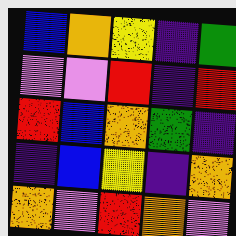[["blue", "orange", "yellow", "indigo", "green"], ["violet", "violet", "red", "indigo", "red"], ["red", "blue", "orange", "green", "indigo"], ["indigo", "blue", "yellow", "indigo", "orange"], ["orange", "violet", "red", "orange", "violet"]]